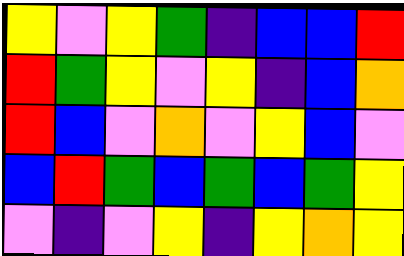[["yellow", "violet", "yellow", "green", "indigo", "blue", "blue", "red"], ["red", "green", "yellow", "violet", "yellow", "indigo", "blue", "orange"], ["red", "blue", "violet", "orange", "violet", "yellow", "blue", "violet"], ["blue", "red", "green", "blue", "green", "blue", "green", "yellow"], ["violet", "indigo", "violet", "yellow", "indigo", "yellow", "orange", "yellow"]]